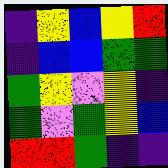[["indigo", "yellow", "blue", "yellow", "red"], ["indigo", "blue", "blue", "green", "green"], ["green", "yellow", "violet", "yellow", "indigo"], ["green", "violet", "green", "yellow", "blue"], ["red", "red", "green", "indigo", "indigo"]]